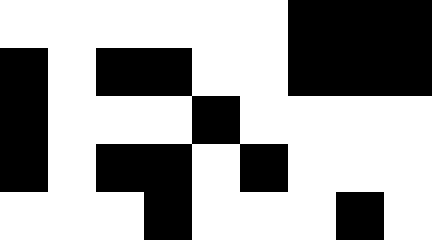[["white", "white", "white", "white", "white", "white", "black", "black", "black"], ["black", "white", "black", "black", "white", "white", "black", "black", "black"], ["black", "white", "white", "white", "black", "white", "white", "white", "white"], ["black", "white", "black", "black", "white", "black", "white", "white", "white"], ["white", "white", "white", "black", "white", "white", "white", "black", "white"]]